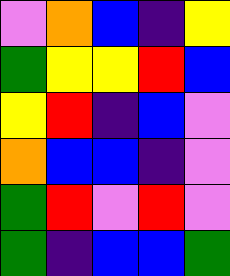[["violet", "orange", "blue", "indigo", "yellow"], ["green", "yellow", "yellow", "red", "blue"], ["yellow", "red", "indigo", "blue", "violet"], ["orange", "blue", "blue", "indigo", "violet"], ["green", "red", "violet", "red", "violet"], ["green", "indigo", "blue", "blue", "green"]]